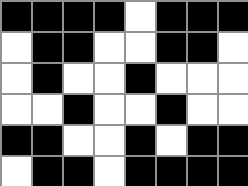[["black", "black", "black", "black", "white", "black", "black", "black"], ["white", "black", "black", "white", "white", "black", "black", "white"], ["white", "black", "white", "white", "black", "white", "white", "white"], ["white", "white", "black", "white", "white", "black", "white", "white"], ["black", "black", "white", "white", "black", "white", "black", "black"], ["white", "black", "black", "white", "black", "black", "black", "black"]]